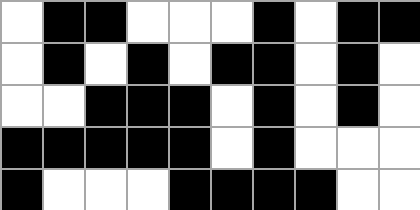[["white", "black", "black", "white", "white", "white", "black", "white", "black", "black"], ["white", "black", "white", "black", "white", "black", "black", "white", "black", "white"], ["white", "white", "black", "black", "black", "white", "black", "white", "black", "white"], ["black", "black", "black", "black", "black", "white", "black", "white", "white", "white"], ["black", "white", "white", "white", "black", "black", "black", "black", "white", "white"]]